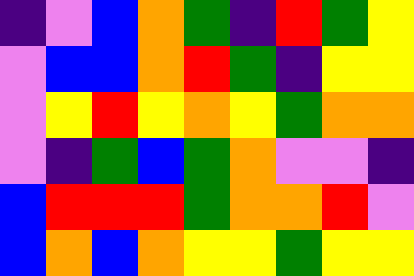[["indigo", "violet", "blue", "orange", "green", "indigo", "red", "green", "yellow"], ["violet", "blue", "blue", "orange", "red", "green", "indigo", "yellow", "yellow"], ["violet", "yellow", "red", "yellow", "orange", "yellow", "green", "orange", "orange"], ["violet", "indigo", "green", "blue", "green", "orange", "violet", "violet", "indigo"], ["blue", "red", "red", "red", "green", "orange", "orange", "red", "violet"], ["blue", "orange", "blue", "orange", "yellow", "yellow", "green", "yellow", "yellow"]]